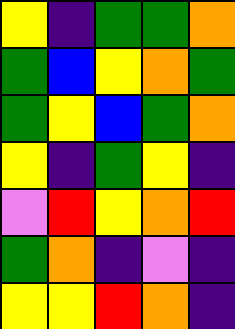[["yellow", "indigo", "green", "green", "orange"], ["green", "blue", "yellow", "orange", "green"], ["green", "yellow", "blue", "green", "orange"], ["yellow", "indigo", "green", "yellow", "indigo"], ["violet", "red", "yellow", "orange", "red"], ["green", "orange", "indigo", "violet", "indigo"], ["yellow", "yellow", "red", "orange", "indigo"]]